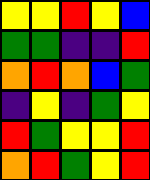[["yellow", "yellow", "red", "yellow", "blue"], ["green", "green", "indigo", "indigo", "red"], ["orange", "red", "orange", "blue", "green"], ["indigo", "yellow", "indigo", "green", "yellow"], ["red", "green", "yellow", "yellow", "red"], ["orange", "red", "green", "yellow", "red"]]